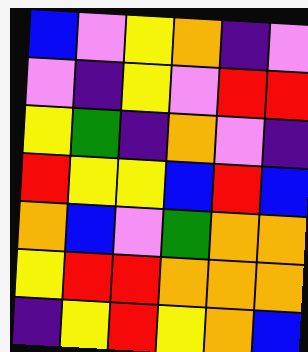[["blue", "violet", "yellow", "orange", "indigo", "violet"], ["violet", "indigo", "yellow", "violet", "red", "red"], ["yellow", "green", "indigo", "orange", "violet", "indigo"], ["red", "yellow", "yellow", "blue", "red", "blue"], ["orange", "blue", "violet", "green", "orange", "orange"], ["yellow", "red", "red", "orange", "orange", "orange"], ["indigo", "yellow", "red", "yellow", "orange", "blue"]]